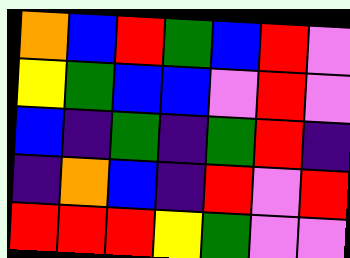[["orange", "blue", "red", "green", "blue", "red", "violet"], ["yellow", "green", "blue", "blue", "violet", "red", "violet"], ["blue", "indigo", "green", "indigo", "green", "red", "indigo"], ["indigo", "orange", "blue", "indigo", "red", "violet", "red"], ["red", "red", "red", "yellow", "green", "violet", "violet"]]